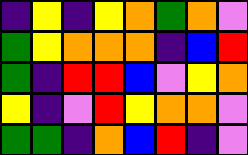[["indigo", "yellow", "indigo", "yellow", "orange", "green", "orange", "violet"], ["green", "yellow", "orange", "orange", "orange", "indigo", "blue", "red"], ["green", "indigo", "red", "red", "blue", "violet", "yellow", "orange"], ["yellow", "indigo", "violet", "red", "yellow", "orange", "orange", "violet"], ["green", "green", "indigo", "orange", "blue", "red", "indigo", "violet"]]